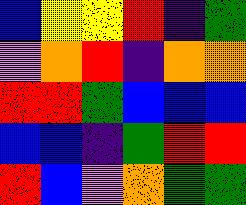[["blue", "yellow", "yellow", "red", "indigo", "green"], ["violet", "orange", "red", "indigo", "orange", "orange"], ["red", "red", "green", "blue", "blue", "blue"], ["blue", "blue", "indigo", "green", "red", "red"], ["red", "blue", "violet", "orange", "green", "green"]]